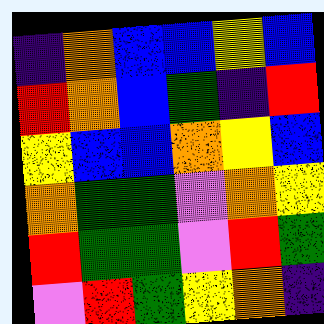[["indigo", "orange", "blue", "blue", "yellow", "blue"], ["red", "orange", "blue", "green", "indigo", "red"], ["yellow", "blue", "blue", "orange", "yellow", "blue"], ["orange", "green", "green", "violet", "orange", "yellow"], ["red", "green", "green", "violet", "red", "green"], ["violet", "red", "green", "yellow", "orange", "indigo"]]